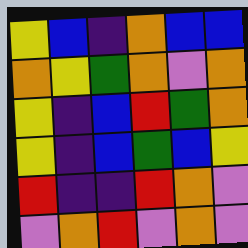[["yellow", "blue", "indigo", "orange", "blue", "blue"], ["orange", "yellow", "green", "orange", "violet", "orange"], ["yellow", "indigo", "blue", "red", "green", "orange"], ["yellow", "indigo", "blue", "green", "blue", "yellow"], ["red", "indigo", "indigo", "red", "orange", "violet"], ["violet", "orange", "red", "violet", "orange", "violet"]]